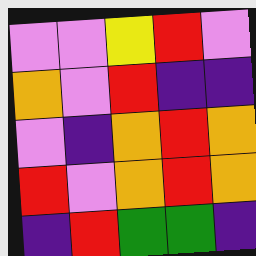[["violet", "violet", "yellow", "red", "violet"], ["orange", "violet", "red", "indigo", "indigo"], ["violet", "indigo", "orange", "red", "orange"], ["red", "violet", "orange", "red", "orange"], ["indigo", "red", "green", "green", "indigo"]]